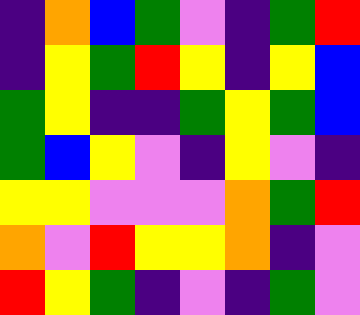[["indigo", "orange", "blue", "green", "violet", "indigo", "green", "red"], ["indigo", "yellow", "green", "red", "yellow", "indigo", "yellow", "blue"], ["green", "yellow", "indigo", "indigo", "green", "yellow", "green", "blue"], ["green", "blue", "yellow", "violet", "indigo", "yellow", "violet", "indigo"], ["yellow", "yellow", "violet", "violet", "violet", "orange", "green", "red"], ["orange", "violet", "red", "yellow", "yellow", "orange", "indigo", "violet"], ["red", "yellow", "green", "indigo", "violet", "indigo", "green", "violet"]]